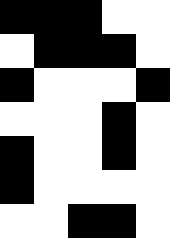[["black", "black", "black", "white", "white"], ["white", "black", "black", "black", "white"], ["black", "white", "white", "white", "black"], ["white", "white", "white", "black", "white"], ["black", "white", "white", "black", "white"], ["black", "white", "white", "white", "white"], ["white", "white", "black", "black", "white"]]